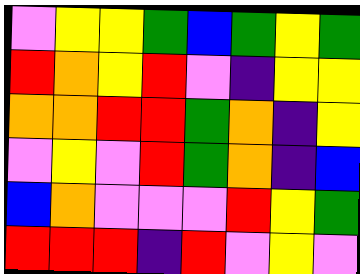[["violet", "yellow", "yellow", "green", "blue", "green", "yellow", "green"], ["red", "orange", "yellow", "red", "violet", "indigo", "yellow", "yellow"], ["orange", "orange", "red", "red", "green", "orange", "indigo", "yellow"], ["violet", "yellow", "violet", "red", "green", "orange", "indigo", "blue"], ["blue", "orange", "violet", "violet", "violet", "red", "yellow", "green"], ["red", "red", "red", "indigo", "red", "violet", "yellow", "violet"]]